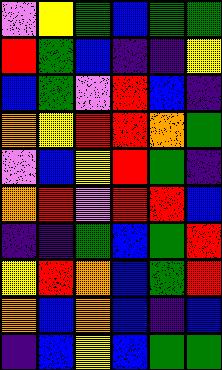[["violet", "yellow", "green", "blue", "green", "green"], ["red", "green", "blue", "indigo", "indigo", "yellow"], ["blue", "green", "violet", "red", "blue", "indigo"], ["orange", "yellow", "red", "red", "orange", "green"], ["violet", "blue", "yellow", "red", "green", "indigo"], ["orange", "red", "violet", "red", "red", "blue"], ["indigo", "indigo", "green", "blue", "green", "red"], ["yellow", "red", "orange", "blue", "green", "red"], ["orange", "blue", "orange", "blue", "indigo", "blue"], ["indigo", "blue", "yellow", "blue", "green", "green"]]